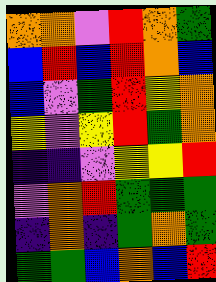[["orange", "orange", "violet", "red", "orange", "green"], ["blue", "red", "blue", "red", "orange", "blue"], ["blue", "violet", "green", "red", "yellow", "orange"], ["yellow", "violet", "yellow", "red", "green", "orange"], ["indigo", "indigo", "violet", "yellow", "yellow", "red"], ["violet", "orange", "red", "green", "green", "green"], ["indigo", "orange", "indigo", "green", "orange", "green"], ["green", "green", "blue", "orange", "blue", "red"]]